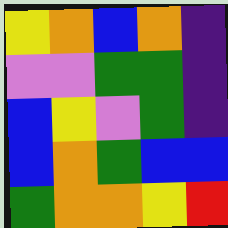[["yellow", "orange", "blue", "orange", "indigo"], ["violet", "violet", "green", "green", "indigo"], ["blue", "yellow", "violet", "green", "indigo"], ["blue", "orange", "green", "blue", "blue"], ["green", "orange", "orange", "yellow", "red"]]